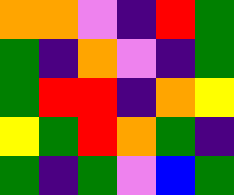[["orange", "orange", "violet", "indigo", "red", "green"], ["green", "indigo", "orange", "violet", "indigo", "green"], ["green", "red", "red", "indigo", "orange", "yellow"], ["yellow", "green", "red", "orange", "green", "indigo"], ["green", "indigo", "green", "violet", "blue", "green"]]